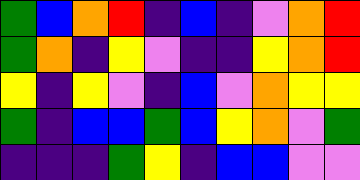[["green", "blue", "orange", "red", "indigo", "blue", "indigo", "violet", "orange", "red"], ["green", "orange", "indigo", "yellow", "violet", "indigo", "indigo", "yellow", "orange", "red"], ["yellow", "indigo", "yellow", "violet", "indigo", "blue", "violet", "orange", "yellow", "yellow"], ["green", "indigo", "blue", "blue", "green", "blue", "yellow", "orange", "violet", "green"], ["indigo", "indigo", "indigo", "green", "yellow", "indigo", "blue", "blue", "violet", "violet"]]